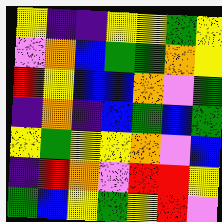[["yellow", "indigo", "indigo", "yellow", "yellow", "green", "yellow"], ["violet", "orange", "blue", "green", "green", "orange", "yellow"], ["red", "yellow", "blue", "blue", "orange", "violet", "green"], ["indigo", "orange", "indigo", "blue", "green", "blue", "green"], ["yellow", "green", "yellow", "yellow", "orange", "violet", "blue"], ["indigo", "red", "orange", "violet", "red", "red", "yellow"], ["green", "blue", "yellow", "green", "yellow", "red", "violet"]]